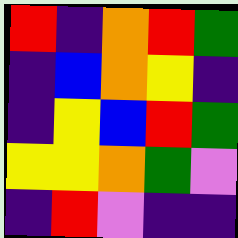[["red", "indigo", "orange", "red", "green"], ["indigo", "blue", "orange", "yellow", "indigo"], ["indigo", "yellow", "blue", "red", "green"], ["yellow", "yellow", "orange", "green", "violet"], ["indigo", "red", "violet", "indigo", "indigo"]]